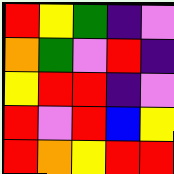[["red", "yellow", "green", "indigo", "violet"], ["orange", "green", "violet", "red", "indigo"], ["yellow", "red", "red", "indigo", "violet"], ["red", "violet", "red", "blue", "yellow"], ["red", "orange", "yellow", "red", "red"]]